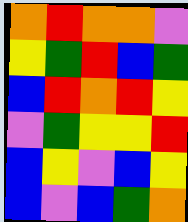[["orange", "red", "orange", "orange", "violet"], ["yellow", "green", "red", "blue", "green"], ["blue", "red", "orange", "red", "yellow"], ["violet", "green", "yellow", "yellow", "red"], ["blue", "yellow", "violet", "blue", "yellow"], ["blue", "violet", "blue", "green", "orange"]]